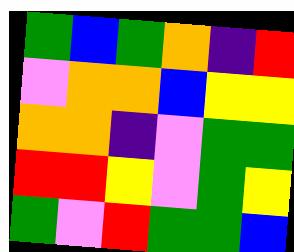[["green", "blue", "green", "orange", "indigo", "red"], ["violet", "orange", "orange", "blue", "yellow", "yellow"], ["orange", "orange", "indigo", "violet", "green", "green"], ["red", "red", "yellow", "violet", "green", "yellow"], ["green", "violet", "red", "green", "green", "blue"]]